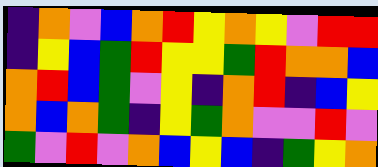[["indigo", "orange", "violet", "blue", "orange", "red", "yellow", "orange", "yellow", "violet", "red", "red"], ["indigo", "yellow", "blue", "green", "red", "yellow", "yellow", "green", "red", "orange", "orange", "blue"], ["orange", "red", "blue", "green", "violet", "yellow", "indigo", "orange", "red", "indigo", "blue", "yellow"], ["orange", "blue", "orange", "green", "indigo", "yellow", "green", "orange", "violet", "violet", "red", "violet"], ["green", "violet", "red", "violet", "orange", "blue", "yellow", "blue", "indigo", "green", "yellow", "orange"]]